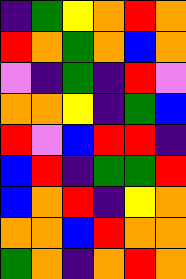[["indigo", "green", "yellow", "orange", "red", "orange"], ["red", "orange", "green", "orange", "blue", "orange"], ["violet", "indigo", "green", "indigo", "red", "violet"], ["orange", "orange", "yellow", "indigo", "green", "blue"], ["red", "violet", "blue", "red", "red", "indigo"], ["blue", "red", "indigo", "green", "green", "red"], ["blue", "orange", "red", "indigo", "yellow", "orange"], ["orange", "orange", "blue", "red", "orange", "orange"], ["green", "orange", "indigo", "orange", "red", "orange"]]